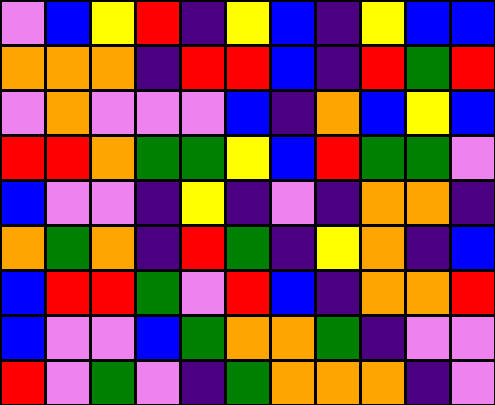[["violet", "blue", "yellow", "red", "indigo", "yellow", "blue", "indigo", "yellow", "blue", "blue"], ["orange", "orange", "orange", "indigo", "red", "red", "blue", "indigo", "red", "green", "red"], ["violet", "orange", "violet", "violet", "violet", "blue", "indigo", "orange", "blue", "yellow", "blue"], ["red", "red", "orange", "green", "green", "yellow", "blue", "red", "green", "green", "violet"], ["blue", "violet", "violet", "indigo", "yellow", "indigo", "violet", "indigo", "orange", "orange", "indigo"], ["orange", "green", "orange", "indigo", "red", "green", "indigo", "yellow", "orange", "indigo", "blue"], ["blue", "red", "red", "green", "violet", "red", "blue", "indigo", "orange", "orange", "red"], ["blue", "violet", "violet", "blue", "green", "orange", "orange", "green", "indigo", "violet", "violet"], ["red", "violet", "green", "violet", "indigo", "green", "orange", "orange", "orange", "indigo", "violet"]]